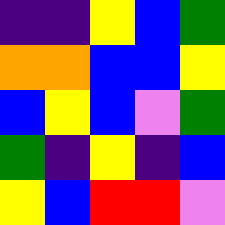[["indigo", "indigo", "yellow", "blue", "green"], ["orange", "orange", "blue", "blue", "yellow"], ["blue", "yellow", "blue", "violet", "green"], ["green", "indigo", "yellow", "indigo", "blue"], ["yellow", "blue", "red", "red", "violet"]]